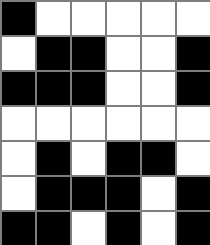[["black", "white", "white", "white", "white", "white"], ["white", "black", "black", "white", "white", "black"], ["black", "black", "black", "white", "white", "black"], ["white", "white", "white", "white", "white", "white"], ["white", "black", "white", "black", "black", "white"], ["white", "black", "black", "black", "white", "black"], ["black", "black", "white", "black", "white", "black"]]